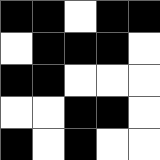[["black", "black", "white", "black", "black"], ["white", "black", "black", "black", "white"], ["black", "black", "white", "white", "white"], ["white", "white", "black", "black", "white"], ["black", "white", "black", "white", "white"]]